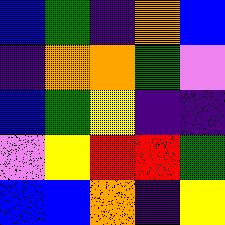[["blue", "green", "indigo", "orange", "blue"], ["indigo", "orange", "orange", "green", "violet"], ["blue", "green", "yellow", "indigo", "indigo"], ["violet", "yellow", "red", "red", "green"], ["blue", "blue", "orange", "indigo", "yellow"]]